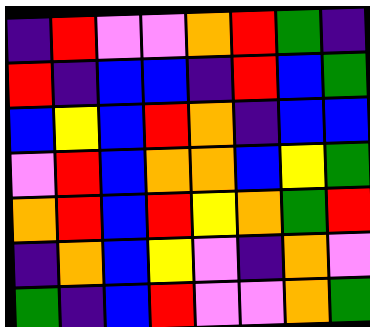[["indigo", "red", "violet", "violet", "orange", "red", "green", "indigo"], ["red", "indigo", "blue", "blue", "indigo", "red", "blue", "green"], ["blue", "yellow", "blue", "red", "orange", "indigo", "blue", "blue"], ["violet", "red", "blue", "orange", "orange", "blue", "yellow", "green"], ["orange", "red", "blue", "red", "yellow", "orange", "green", "red"], ["indigo", "orange", "blue", "yellow", "violet", "indigo", "orange", "violet"], ["green", "indigo", "blue", "red", "violet", "violet", "orange", "green"]]